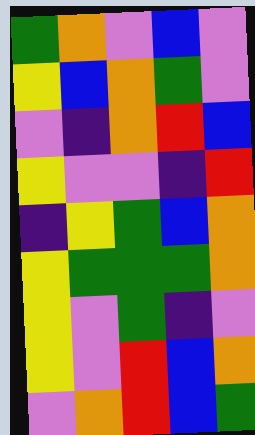[["green", "orange", "violet", "blue", "violet"], ["yellow", "blue", "orange", "green", "violet"], ["violet", "indigo", "orange", "red", "blue"], ["yellow", "violet", "violet", "indigo", "red"], ["indigo", "yellow", "green", "blue", "orange"], ["yellow", "green", "green", "green", "orange"], ["yellow", "violet", "green", "indigo", "violet"], ["yellow", "violet", "red", "blue", "orange"], ["violet", "orange", "red", "blue", "green"]]